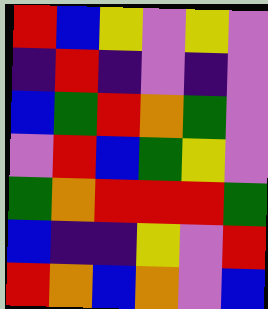[["red", "blue", "yellow", "violet", "yellow", "violet"], ["indigo", "red", "indigo", "violet", "indigo", "violet"], ["blue", "green", "red", "orange", "green", "violet"], ["violet", "red", "blue", "green", "yellow", "violet"], ["green", "orange", "red", "red", "red", "green"], ["blue", "indigo", "indigo", "yellow", "violet", "red"], ["red", "orange", "blue", "orange", "violet", "blue"]]